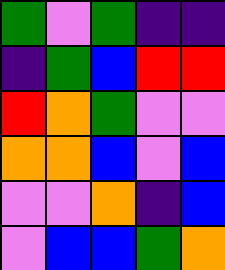[["green", "violet", "green", "indigo", "indigo"], ["indigo", "green", "blue", "red", "red"], ["red", "orange", "green", "violet", "violet"], ["orange", "orange", "blue", "violet", "blue"], ["violet", "violet", "orange", "indigo", "blue"], ["violet", "blue", "blue", "green", "orange"]]